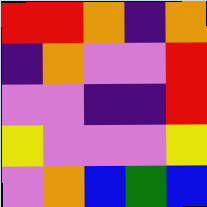[["red", "red", "orange", "indigo", "orange"], ["indigo", "orange", "violet", "violet", "red"], ["violet", "violet", "indigo", "indigo", "red"], ["yellow", "violet", "violet", "violet", "yellow"], ["violet", "orange", "blue", "green", "blue"]]